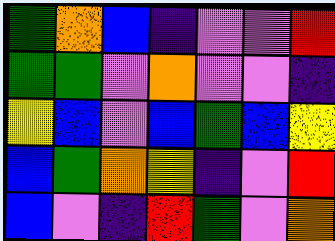[["green", "orange", "blue", "indigo", "violet", "violet", "red"], ["green", "green", "violet", "orange", "violet", "violet", "indigo"], ["yellow", "blue", "violet", "blue", "green", "blue", "yellow"], ["blue", "green", "orange", "yellow", "indigo", "violet", "red"], ["blue", "violet", "indigo", "red", "green", "violet", "orange"]]